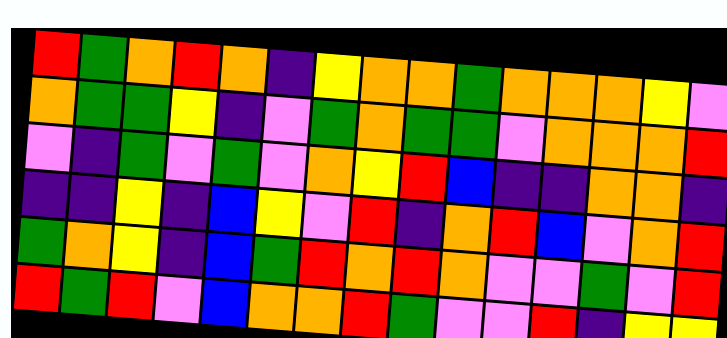[["red", "green", "orange", "red", "orange", "indigo", "yellow", "orange", "orange", "green", "orange", "orange", "orange", "yellow", "violet"], ["orange", "green", "green", "yellow", "indigo", "violet", "green", "orange", "green", "green", "violet", "orange", "orange", "orange", "red"], ["violet", "indigo", "green", "violet", "green", "violet", "orange", "yellow", "red", "blue", "indigo", "indigo", "orange", "orange", "indigo"], ["indigo", "indigo", "yellow", "indigo", "blue", "yellow", "violet", "red", "indigo", "orange", "red", "blue", "violet", "orange", "red"], ["green", "orange", "yellow", "indigo", "blue", "green", "red", "orange", "red", "orange", "violet", "violet", "green", "violet", "red"], ["red", "green", "red", "violet", "blue", "orange", "orange", "red", "green", "violet", "violet", "red", "indigo", "yellow", "yellow"]]